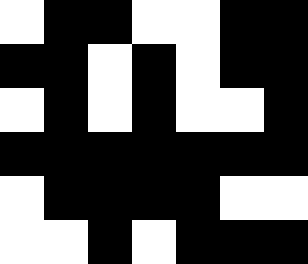[["white", "black", "black", "white", "white", "black", "black"], ["black", "black", "white", "black", "white", "black", "black"], ["white", "black", "white", "black", "white", "white", "black"], ["black", "black", "black", "black", "black", "black", "black"], ["white", "black", "black", "black", "black", "white", "white"], ["white", "white", "black", "white", "black", "black", "black"]]